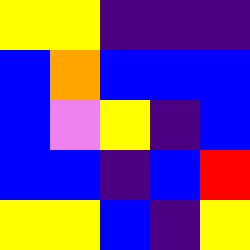[["yellow", "yellow", "indigo", "indigo", "indigo"], ["blue", "orange", "blue", "blue", "blue"], ["blue", "violet", "yellow", "indigo", "blue"], ["blue", "blue", "indigo", "blue", "red"], ["yellow", "yellow", "blue", "indigo", "yellow"]]